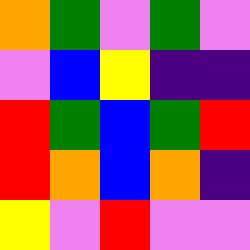[["orange", "green", "violet", "green", "violet"], ["violet", "blue", "yellow", "indigo", "indigo"], ["red", "green", "blue", "green", "red"], ["red", "orange", "blue", "orange", "indigo"], ["yellow", "violet", "red", "violet", "violet"]]